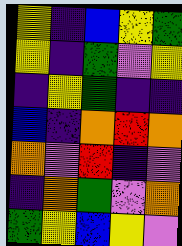[["yellow", "indigo", "blue", "yellow", "green"], ["yellow", "indigo", "green", "violet", "yellow"], ["indigo", "yellow", "green", "indigo", "indigo"], ["blue", "indigo", "orange", "red", "orange"], ["orange", "violet", "red", "indigo", "violet"], ["indigo", "orange", "green", "violet", "orange"], ["green", "yellow", "blue", "yellow", "violet"]]